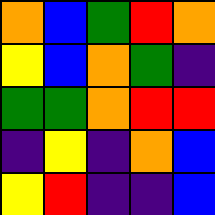[["orange", "blue", "green", "red", "orange"], ["yellow", "blue", "orange", "green", "indigo"], ["green", "green", "orange", "red", "red"], ["indigo", "yellow", "indigo", "orange", "blue"], ["yellow", "red", "indigo", "indigo", "blue"]]